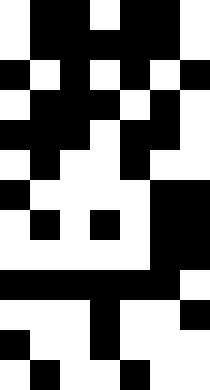[["white", "black", "black", "white", "black", "black", "white"], ["white", "black", "black", "black", "black", "black", "white"], ["black", "white", "black", "white", "black", "white", "black"], ["white", "black", "black", "black", "white", "black", "white"], ["black", "black", "black", "white", "black", "black", "white"], ["white", "black", "white", "white", "black", "white", "white"], ["black", "white", "white", "white", "white", "black", "black"], ["white", "black", "white", "black", "white", "black", "black"], ["white", "white", "white", "white", "white", "black", "black"], ["black", "black", "black", "black", "black", "black", "white"], ["white", "white", "white", "black", "white", "white", "black"], ["black", "white", "white", "black", "white", "white", "white"], ["white", "black", "white", "white", "black", "white", "white"]]